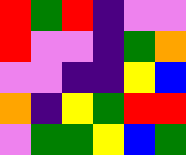[["red", "green", "red", "indigo", "violet", "violet"], ["red", "violet", "violet", "indigo", "green", "orange"], ["violet", "violet", "indigo", "indigo", "yellow", "blue"], ["orange", "indigo", "yellow", "green", "red", "red"], ["violet", "green", "green", "yellow", "blue", "green"]]